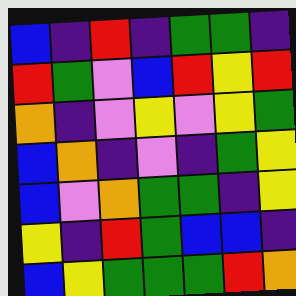[["blue", "indigo", "red", "indigo", "green", "green", "indigo"], ["red", "green", "violet", "blue", "red", "yellow", "red"], ["orange", "indigo", "violet", "yellow", "violet", "yellow", "green"], ["blue", "orange", "indigo", "violet", "indigo", "green", "yellow"], ["blue", "violet", "orange", "green", "green", "indigo", "yellow"], ["yellow", "indigo", "red", "green", "blue", "blue", "indigo"], ["blue", "yellow", "green", "green", "green", "red", "orange"]]